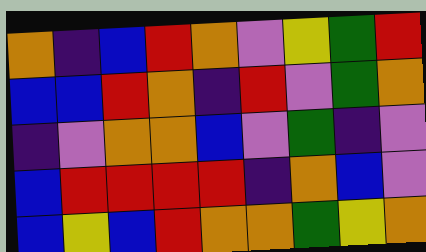[["orange", "indigo", "blue", "red", "orange", "violet", "yellow", "green", "red"], ["blue", "blue", "red", "orange", "indigo", "red", "violet", "green", "orange"], ["indigo", "violet", "orange", "orange", "blue", "violet", "green", "indigo", "violet"], ["blue", "red", "red", "red", "red", "indigo", "orange", "blue", "violet"], ["blue", "yellow", "blue", "red", "orange", "orange", "green", "yellow", "orange"]]